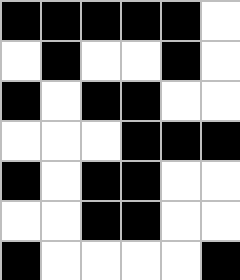[["black", "black", "black", "black", "black", "white"], ["white", "black", "white", "white", "black", "white"], ["black", "white", "black", "black", "white", "white"], ["white", "white", "white", "black", "black", "black"], ["black", "white", "black", "black", "white", "white"], ["white", "white", "black", "black", "white", "white"], ["black", "white", "white", "white", "white", "black"]]